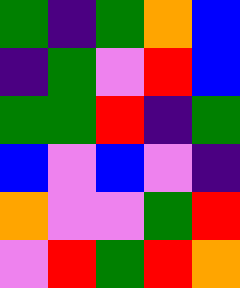[["green", "indigo", "green", "orange", "blue"], ["indigo", "green", "violet", "red", "blue"], ["green", "green", "red", "indigo", "green"], ["blue", "violet", "blue", "violet", "indigo"], ["orange", "violet", "violet", "green", "red"], ["violet", "red", "green", "red", "orange"]]